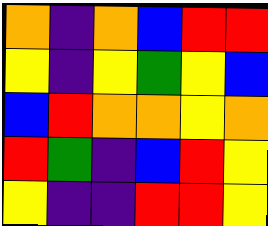[["orange", "indigo", "orange", "blue", "red", "red"], ["yellow", "indigo", "yellow", "green", "yellow", "blue"], ["blue", "red", "orange", "orange", "yellow", "orange"], ["red", "green", "indigo", "blue", "red", "yellow"], ["yellow", "indigo", "indigo", "red", "red", "yellow"]]